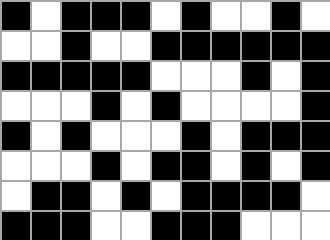[["black", "white", "black", "black", "black", "white", "black", "white", "white", "black", "white"], ["white", "white", "black", "white", "white", "black", "black", "black", "black", "black", "black"], ["black", "black", "black", "black", "black", "white", "white", "white", "black", "white", "black"], ["white", "white", "white", "black", "white", "black", "white", "white", "white", "white", "black"], ["black", "white", "black", "white", "white", "white", "black", "white", "black", "black", "black"], ["white", "white", "white", "black", "white", "black", "black", "white", "black", "white", "black"], ["white", "black", "black", "white", "black", "white", "black", "black", "black", "black", "white"], ["black", "black", "black", "white", "white", "black", "black", "black", "white", "white", "white"]]